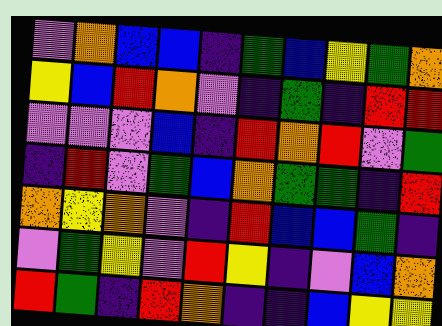[["violet", "orange", "blue", "blue", "indigo", "green", "blue", "yellow", "green", "orange"], ["yellow", "blue", "red", "orange", "violet", "indigo", "green", "indigo", "red", "red"], ["violet", "violet", "violet", "blue", "indigo", "red", "orange", "red", "violet", "green"], ["indigo", "red", "violet", "green", "blue", "orange", "green", "green", "indigo", "red"], ["orange", "yellow", "orange", "violet", "indigo", "red", "blue", "blue", "green", "indigo"], ["violet", "green", "yellow", "violet", "red", "yellow", "indigo", "violet", "blue", "orange"], ["red", "green", "indigo", "red", "orange", "indigo", "indigo", "blue", "yellow", "yellow"]]